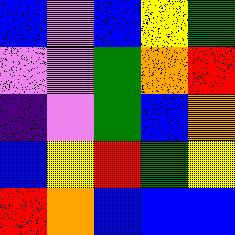[["blue", "violet", "blue", "yellow", "green"], ["violet", "violet", "green", "orange", "red"], ["indigo", "violet", "green", "blue", "orange"], ["blue", "yellow", "red", "green", "yellow"], ["red", "orange", "blue", "blue", "blue"]]